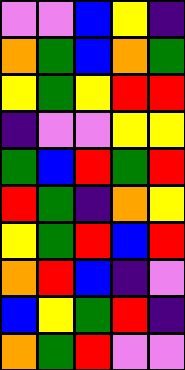[["violet", "violet", "blue", "yellow", "indigo"], ["orange", "green", "blue", "orange", "green"], ["yellow", "green", "yellow", "red", "red"], ["indigo", "violet", "violet", "yellow", "yellow"], ["green", "blue", "red", "green", "red"], ["red", "green", "indigo", "orange", "yellow"], ["yellow", "green", "red", "blue", "red"], ["orange", "red", "blue", "indigo", "violet"], ["blue", "yellow", "green", "red", "indigo"], ["orange", "green", "red", "violet", "violet"]]